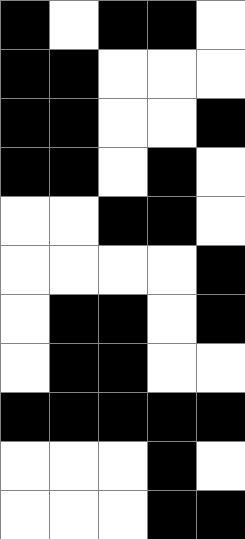[["black", "white", "black", "black", "white"], ["black", "black", "white", "white", "white"], ["black", "black", "white", "white", "black"], ["black", "black", "white", "black", "white"], ["white", "white", "black", "black", "white"], ["white", "white", "white", "white", "black"], ["white", "black", "black", "white", "black"], ["white", "black", "black", "white", "white"], ["black", "black", "black", "black", "black"], ["white", "white", "white", "black", "white"], ["white", "white", "white", "black", "black"]]